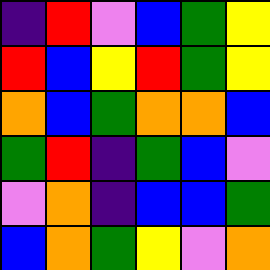[["indigo", "red", "violet", "blue", "green", "yellow"], ["red", "blue", "yellow", "red", "green", "yellow"], ["orange", "blue", "green", "orange", "orange", "blue"], ["green", "red", "indigo", "green", "blue", "violet"], ["violet", "orange", "indigo", "blue", "blue", "green"], ["blue", "orange", "green", "yellow", "violet", "orange"]]